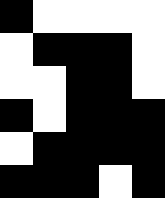[["black", "white", "white", "white", "white"], ["white", "black", "black", "black", "white"], ["white", "white", "black", "black", "white"], ["black", "white", "black", "black", "black"], ["white", "black", "black", "black", "black"], ["black", "black", "black", "white", "black"]]